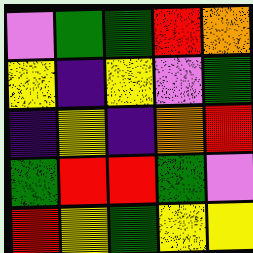[["violet", "green", "green", "red", "orange"], ["yellow", "indigo", "yellow", "violet", "green"], ["indigo", "yellow", "indigo", "orange", "red"], ["green", "red", "red", "green", "violet"], ["red", "yellow", "green", "yellow", "yellow"]]